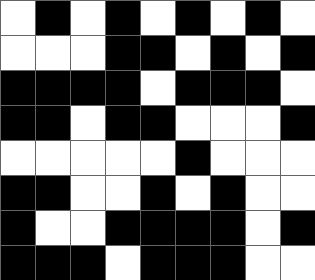[["white", "black", "white", "black", "white", "black", "white", "black", "white"], ["white", "white", "white", "black", "black", "white", "black", "white", "black"], ["black", "black", "black", "black", "white", "black", "black", "black", "white"], ["black", "black", "white", "black", "black", "white", "white", "white", "black"], ["white", "white", "white", "white", "white", "black", "white", "white", "white"], ["black", "black", "white", "white", "black", "white", "black", "white", "white"], ["black", "white", "white", "black", "black", "black", "black", "white", "black"], ["black", "black", "black", "white", "black", "black", "black", "white", "white"]]